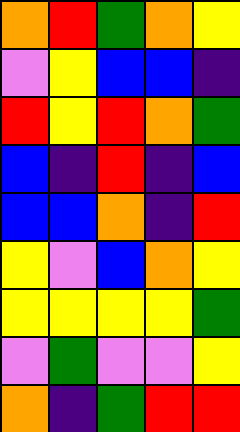[["orange", "red", "green", "orange", "yellow"], ["violet", "yellow", "blue", "blue", "indigo"], ["red", "yellow", "red", "orange", "green"], ["blue", "indigo", "red", "indigo", "blue"], ["blue", "blue", "orange", "indigo", "red"], ["yellow", "violet", "blue", "orange", "yellow"], ["yellow", "yellow", "yellow", "yellow", "green"], ["violet", "green", "violet", "violet", "yellow"], ["orange", "indigo", "green", "red", "red"]]